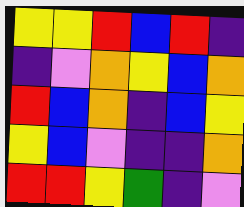[["yellow", "yellow", "red", "blue", "red", "indigo"], ["indigo", "violet", "orange", "yellow", "blue", "orange"], ["red", "blue", "orange", "indigo", "blue", "yellow"], ["yellow", "blue", "violet", "indigo", "indigo", "orange"], ["red", "red", "yellow", "green", "indigo", "violet"]]